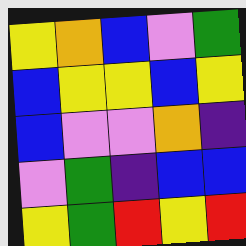[["yellow", "orange", "blue", "violet", "green"], ["blue", "yellow", "yellow", "blue", "yellow"], ["blue", "violet", "violet", "orange", "indigo"], ["violet", "green", "indigo", "blue", "blue"], ["yellow", "green", "red", "yellow", "red"]]